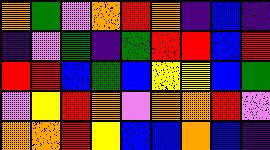[["orange", "green", "violet", "orange", "red", "orange", "indigo", "blue", "indigo"], ["indigo", "violet", "green", "indigo", "green", "red", "red", "blue", "red"], ["red", "red", "blue", "green", "blue", "yellow", "yellow", "blue", "green"], ["violet", "yellow", "red", "orange", "violet", "orange", "orange", "red", "violet"], ["orange", "orange", "red", "yellow", "blue", "blue", "orange", "blue", "indigo"]]